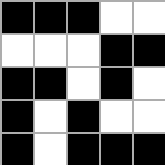[["black", "black", "black", "white", "white"], ["white", "white", "white", "black", "black"], ["black", "black", "white", "black", "white"], ["black", "white", "black", "white", "white"], ["black", "white", "black", "black", "black"]]